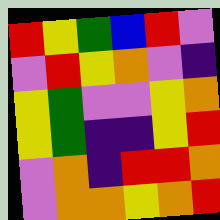[["red", "yellow", "green", "blue", "red", "violet"], ["violet", "red", "yellow", "orange", "violet", "indigo"], ["yellow", "green", "violet", "violet", "yellow", "orange"], ["yellow", "green", "indigo", "indigo", "yellow", "red"], ["violet", "orange", "indigo", "red", "red", "orange"], ["violet", "orange", "orange", "yellow", "orange", "red"]]